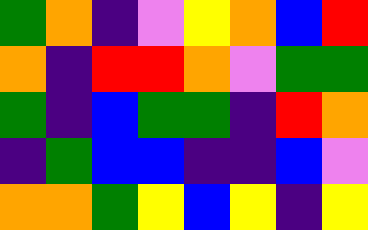[["green", "orange", "indigo", "violet", "yellow", "orange", "blue", "red"], ["orange", "indigo", "red", "red", "orange", "violet", "green", "green"], ["green", "indigo", "blue", "green", "green", "indigo", "red", "orange"], ["indigo", "green", "blue", "blue", "indigo", "indigo", "blue", "violet"], ["orange", "orange", "green", "yellow", "blue", "yellow", "indigo", "yellow"]]